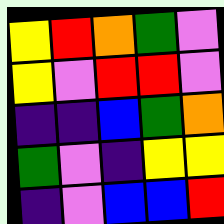[["yellow", "red", "orange", "green", "violet"], ["yellow", "violet", "red", "red", "violet"], ["indigo", "indigo", "blue", "green", "orange"], ["green", "violet", "indigo", "yellow", "yellow"], ["indigo", "violet", "blue", "blue", "red"]]